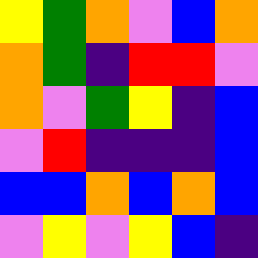[["yellow", "green", "orange", "violet", "blue", "orange"], ["orange", "green", "indigo", "red", "red", "violet"], ["orange", "violet", "green", "yellow", "indigo", "blue"], ["violet", "red", "indigo", "indigo", "indigo", "blue"], ["blue", "blue", "orange", "blue", "orange", "blue"], ["violet", "yellow", "violet", "yellow", "blue", "indigo"]]